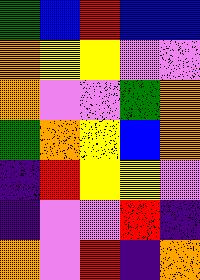[["green", "blue", "red", "blue", "blue"], ["orange", "yellow", "yellow", "violet", "violet"], ["orange", "violet", "violet", "green", "orange"], ["green", "orange", "yellow", "blue", "orange"], ["indigo", "red", "yellow", "yellow", "violet"], ["indigo", "violet", "violet", "red", "indigo"], ["orange", "violet", "red", "indigo", "orange"]]